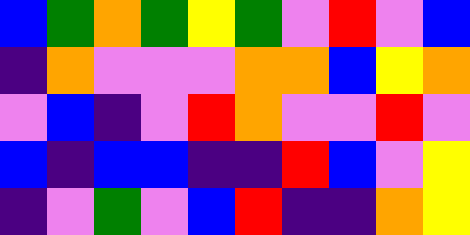[["blue", "green", "orange", "green", "yellow", "green", "violet", "red", "violet", "blue"], ["indigo", "orange", "violet", "violet", "violet", "orange", "orange", "blue", "yellow", "orange"], ["violet", "blue", "indigo", "violet", "red", "orange", "violet", "violet", "red", "violet"], ["blue", "indigo", "blue", "blue", "indigo", "indigo", "red", "blue", "violet", "yellow"], ["indigo", "violet", "green", "violet", "blue", "red", "indigo", "indigo", "orange", "yellow"]]